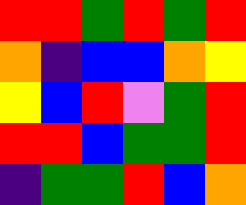[["red", "red", "green", "red", "green", "red"], ["orange", "indigo", "blue", "blue", "orange", "yellow"], ["yellow", "blue", "red", "violet", "green", "red"], ["red", "red", "blue", "green", "green", "red"], ["indigo", "green", "green", "red", "blue", "orange"]]